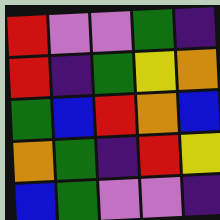[["red", "violet", "violet", "green", "indigo"], ["red", "indigo", "green", "yellow", "orange"], ["green", "blue", "red", "orange", "blue"], ["orange", "green", "indigo", "red", "yellow"], ["blue", "green", "violet", "violet", "indigo"]]